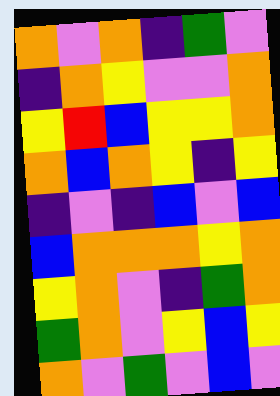[["orange", "violet", "orange", "indigo", "green", "violet"], ["indigo", "orange", "yellow", "violet", "violet", "orange"], ["yellow", "red", "blue", "yellow", "yellow", "orange"], ["orange", "blue", "orange", "yellow", "indigo", "yellow"], ["indigo", "violet", "indigo", "blue", "violet", "blue"], ["blue", "orange", "orange", "orange", "yellow", "orange"], ["yellow", "orange", "violet", "indigo", "green", "orange"], ["green", "orange", "violet", "yellow", "blue", "yellow"], ["orange", "violet", "green", "violet", "blue", "violet"]]